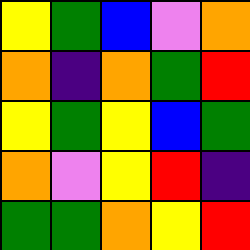[["yellow", "green", "blue", "violet", "orange"], ["orange", "indigo", "orange", "green", "red"], ["yellow", "green", "yellow", "blue", "green"], ["orange", "violet", "yellow", "red", "indigo"], ["green", "green", "orange", "yellow", "red"]]